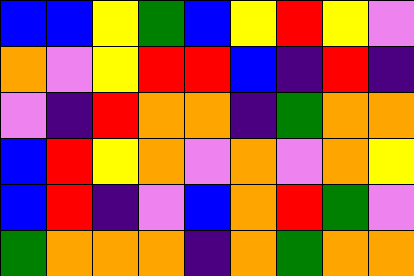[["blue", "blue", "yellow", "green", "blue", "yellow", "red", "yellow", "violet"], ["orange", "violet", "yellow", "red", "red", "blue", "indigo", "red", "indigo"], ["violet", "indigo", "red", "orange", "orange", "indigo", "green", "orange", "orange"], ["blue", "red", "yellow", "orange", "violet", "orange", "violet", "orange", "yellow"], ["blue", "red", "indigo", "violet", "blue", "orange", "red", "green", "violet"], ["green", "orange", "orange", "orange", "indigo", "orange", "green", "orange", "orange"]]